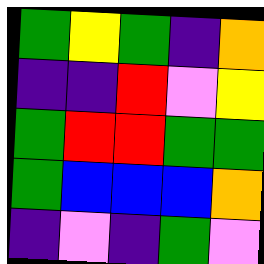[["green", "yellow", "green", "indigo", "orange"], ["indigo", "indigo", "red", "violet", "yellow"], ["green", "red", "red", "green", "green"], ["green", "blue", "blue", "blue", "orange"], ["indigo", "violet", "indigo", "green", "violet"]]